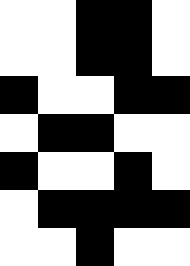[["white", "white", "black", "black", "white"], ["white", "white", "black", "black", "white"], ["black", "white", "white", "black", "black"], ["white", "black", "black", "white", "white"], ["black", "white", "white", "black", "white"], ["white", "black", "black", "black", "black"], ["white", "white", "black", "white", "white"]]